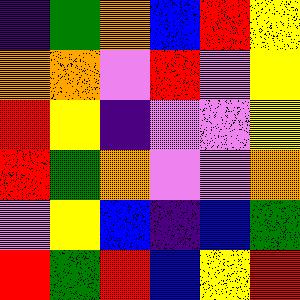[["indigo", "green", "orange", "blue", "red", "yellow"], ["orange", "orange", "violet", "red", "violet", "yellow"], ["red", "yellow", "indigo", "violet", "violet", "yellow"], ["red", "green", "orange", "violet", "violet", "orange"], ["violet", "yellow", "blue", "indigo", "blue", "green"], ["red", "green", "red", "blue", "yellow", "red"]]